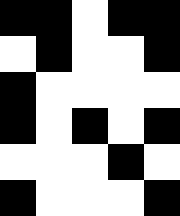[["black", "black", "white", "black", "black"], ["white", "black", "white", "white", "black"], ["black", "white", "white", "white", "white"], ["black", "white", "black", "white", "black"], ["white", "white", "white", "black", "white"], ["black", "white", "white", "white", "black"]]